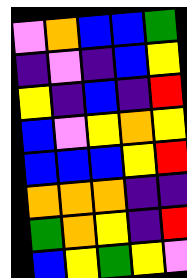[["violet", "orange", "blue", "blue", "green"], ["indigo", "violet", "indigo", "blue", "yellow"], ["yellow", "indigo", "blue", "indigo", "red"], ["blue", "violet", "yellow", "orange", "yellow"], ["blue", "blue", "blue", "yellow", "red"], ["orange", "orange", "orange", "indigo", "indigo"], ["green", "orange", "yellow", "indigo", "red"], ["blue", "yellow", "green", "yellow", "violet"]]